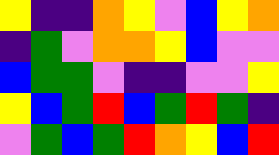[["yellow", "indigo", "indigo", "orange", "yellow", "violet", "blue", "yellow", "orange"], ["indigo", "green", "violet", "orange", "orange", "yellow", "blue", "violet", "violet"], ["blue", "green", "green", "violet", "indigo", "indigo", "violet", "violet", "yellow"], ["yellow", "blue", "green", "red", "blue", "green", "red", "green", "indigo"], ["violet", "green", "blue", "green", "red", "orange", "yellow", "blue", "red"]]